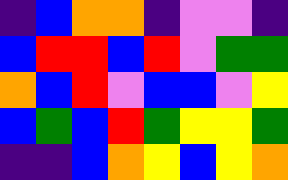[["indigo", "blue", "orange", "orange", "indigo", "violet", "violet", "indigo"], ["blue", "red", "red", "blue", "red", "violet", "green", "green"], ["orange", "blue", "red", "violet", "blue", "blue", "violet", "yellow"], ["blue", "green", "blue", "red", "green", "yellow", "yellow", "green"], ["indigo", "indigo", "blue", "orange", "yellow", "blue", "yellow", "orange"]]